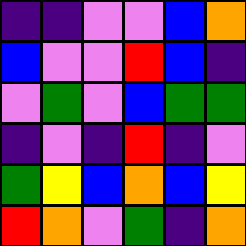[["indigo", "indigo", "violet", "violet", "blue", "orange"], ["blue", "violet", "violet", "red", "blue", "indigo"], ["violet", "green", "violet", "blue", "green", "green"], ["indigo", "violet", "indigo", "red", "indigo", "violet"], ["green", "yellow", "blue", "orange", "blue", "yellow"], ["red", "orange", "violet", "green", "indigo", "orange"]]